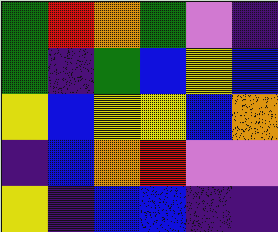[["green", "red", "orange", "green", "violet", "indigo"], ["green", "indigo", "green", "blue", "yellow", "blue"], ["yellow", "blue", "yellow", "yellow", "blue", "orange"], ["indigo", "blue", "orange", "red", "violet", "violet"], ["yellow", "indigo", "blue", "blue", "indigo", "indigo"]]